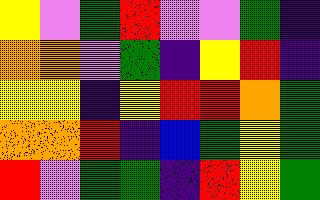[["yellow", "violet", "green", "red", "violet", "violet", "green", "indigo"], ["orange", "orange", "violet", "green", "indigo", "yellow", "red", "indigo"], ["yellow", "yellow", "indigo", "yellow", "red", "red", "orange", "green"], ["orange", "orange", "red", "indigo", "blue", "green", "yellow", "green"], ["red", "violet", "green", "green", "indigo", "red", "yellow", "green"]]